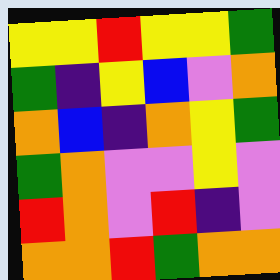[["yellow", "yellow", "red", "yellow", "yellow", "green"], ["green", "indigo", "yellow", "blue", "violet", "orange"], ["orange", "blue", "indigo", "orange", "yellow", "green"], ["green", "orange", "violet", "violet", "yellow", "violet"], ["red", "orange", "violet", "red", "indigo", "violet"], ["orange", "orange", "red", "green", "orange", "orange"]]